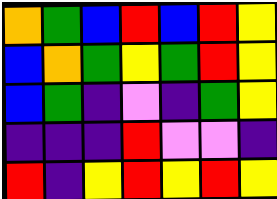[["orange", "green", "blue", "red", "blue", "red", "yellow"], ["blue", "orange", "green", "yellow", "green", "red", "yellow"], ["blue", "green", "indigo", "violet", "indigo", "green", "yellow"], ["indigo", "indigo", "indigo", "red", "violet", "violet", "indigo"], ["red", "indigo", "yellow", "red", "yellow", "red", "yellow"]]